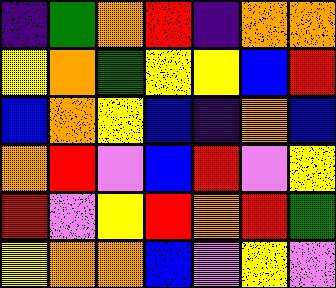[["indigo", "green", "orange", "red", "indigo", "orange", "orange"], ["yellow", "orange", "green", "yellow", "yellow", "blue", "red"], ["blue", "orange", "yellow", "blue", "indigo", "orange", "blue"], ["orange", "red", "violet", "blue", "red", "violet", "yellow"], ["red", "violet", "yellow", "red", "orange", "red", "green"], ["yellow", "orange", "orange", "blue", "violet", "yellow", "violet"]]